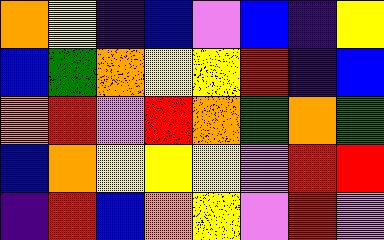[["orange", "yellow", "indigo", "blue", "violet", "blue", "indigo", "yellow"], ["blue", "green", "orange", "yellow", "yellow", "red", "indigo", "blue"], ["orange", "red", "violet", "red", "orange", "green", "orange", "green"], ["blue", "orange", "yellow", "yellow", "yellow", "violet", "red", "red"], ["indigo", "red", "blue", "orange", "yellow", "violet", "red", "violet"]]